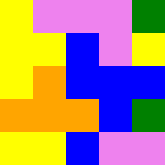[["yellow", "violet", "violet", "violet", "green"], ["yellow", "yellow", "blue", "violet", "yellow"], ["yellow", "orange", "blue", "blue", "blue"], ["orange", "orange", "orange", "blue", "green"], ["yellow", "yellow", "blue", "violet", "violet"]]